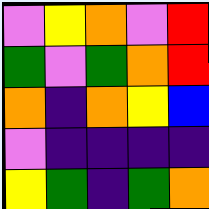[["violet", "yellow", "orange", "violet", "red"], ["green", "violet", "green", "orange", "red"], ["orange", "indigo", "orange", "yellow", "blue"], ["violet", "indigo", "indigo", "indigo", "indigo"], ["yellow", "green", "indigo", "green", "orange"]]